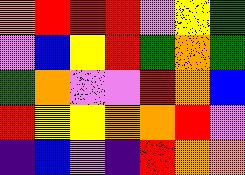[["orange", "red", "red", "red", "violet", "yellow", "green"], ["violet", "blue", "yellow", "red", "green", "orange", "green"], ["green", "orange", "violet", "violet", "red", "orange", "blue"], ["red", "yellow", "yellow", "orange", "orange", "red", "violet"], ["indigo", "blue", "violet", "indigo", "red", "orange", "orange"]]